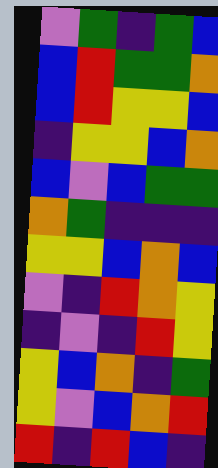[["violet", "green", "indigo", "green", "blue"], ["blue", "red", "green", "green", "orange"], ["blue", "red", "yellow", "yellow", "blue"], ["indigo", "yellow", "yellow", "blue", "orange"], ["blue", "violet", "blue", "green", "green"], ["orange", "green", "indigo", "indigo", "indigo"], ["yellow", "yellow", "blue", "orange", "blue"], ["violet", "indigo", "red", "orange", "yellow"], ["indigo", "violet", "indigo", "red", "yellow"], ["yellow", "blue", "orange", "indigo", "green"], ["yellow", "violet", "blue", "orange", "red"], ["red", "indigo", "red", "blue", "indigo"]]